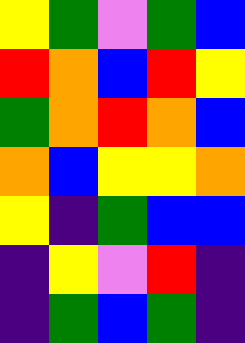[["yellow", "green", "violet", "green", "blue"], ["red", "orange", "blue", "red", "yellow"], ["green", "orange", "red", "orange", "blue"], ["orange", "blue", "yellow", "yellow", "orange"], ["yellow", "indigo", "green", "blue", "blue"], ["indigo", "yellow", "violet", "red", "indigo"], ["indigo", "green", "blue", "green", "indigo"]]